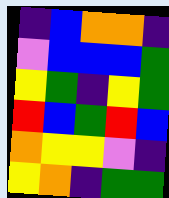[["indigo", "blue", "orange", "orange", "indigo"], ["violet", "blue", "blue", "blue", "green"], ["yellow", "green", "indigo", "yellow", "green"], ["red", "blue", "green", "red", "blue"], ["orange", "yellow", "yellow", "violet", "indigo"], ["yellow", "orange", "indigo", "green", "green"]]